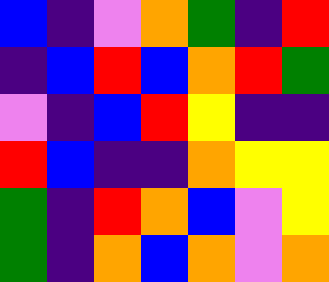[["blue", "indigo", "violet", "orange", "green", "indigo", "red"], ["indigo", "blue", "red", "blue", "orange", "red", "green"], ["violet", "indigo", "blue", "red", "yellow", "indigo", "indigo"], ["red", "blue", "indigo", "indigo", "orange", "yellow", "yellow"], ["green", "indigo", "red", "orange", "blue", "violet", "yellow"], ["green", "indigo", "orange", "blue", "orange", "violet", "orange"]]